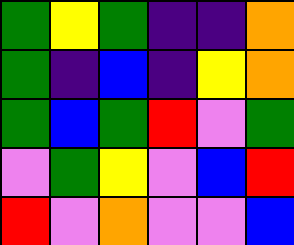[["green", "yellow", "green", "indigo", "indigo", "orange"], ["green", "indigo", "blue", "indigo", "yellow", "orange"], ["green", "blue", "green", "red", "violet", "green"], ["violet", "green", "yellow", "violet", "blue", "red"], ["red", "violet", "orange", "violet", "violet", "blue"]]